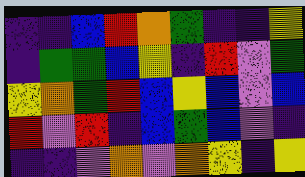[["indigo", "indigo", "blue", "red", "orange", "green", "indigo", "indigo", "yellow"], ["indigo", "green", "green", "blue", "yellow", "indigo", "red", "violet", "green"], ["yellow", "orange", "green", "red", "blue", "yellow", "blue", "violet", "blue"], ["red", "violet", "red", "indigo", "blue", "green", "blue", "violet", "indigo"], ["indigo", "indigo", "violet", "orange", "violet", "orange", "yellow", "indigo", "yellow"]]